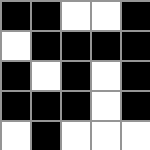[["black", "black", "white", "white", "black"], ["white", "black", "black", "black", "black"], ["black", "white", "black", "white", "black"], ["black", "black", "black", "white", "black"], ["white", "black", "white", "white", "white"]]